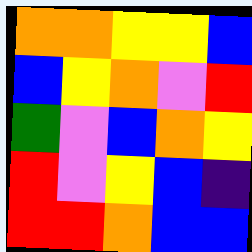[["orange", "orange", "yellow", "yellow", "blue"], ["blue", "yellow", "orange", "violet", "red"], ["green", "violet", "blue", "orange", "yellow"], ["red", "violet", "yellow", "blue", "indigo"], ["red", "red", "orange", "blue", "blue"]]